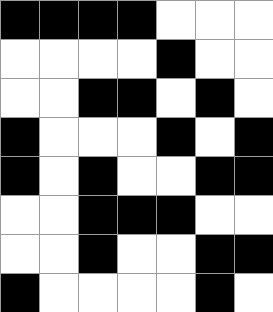[["black", "black", "black", "black", "white", "white", "white"], ["white", "white", "white", "white", "black", "white", "white"], ["white", "white", "black", "black", "white", "black", "white"], ["black", "white", "white", "white", "black", "white", "black"], ["black", "white", "black", "white", "white", "black", "black"], ["white", "white", "black", "black", "black", "white", "white"], ["white", "white", "black", "white", "white", "black", "black"], ["black", "white", "white", "white", "white", "black", "white"]]